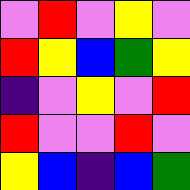[["violet", "red", "violet", "yellow", "violet"], ["red", "yellow", "blue", "green", "yellow"], ["indigo", "violet", "yellow", "violet", "red"], ["red", "violet", "violet", "red", "violet"], ["yellow", "blue", "indigo", "blue", "green"]]